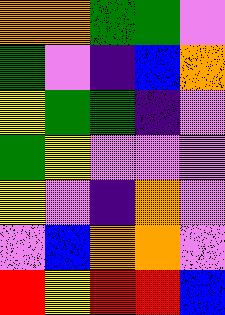[["orange", "orange", "green", "green", "violet"], ["green", "violet", "indigo", "blue", "orange"], ["yellow", "green", "green", "indigo", "violet"], ["green", "yellow", "violet", "violet", "violet"], ["yellow", "violet", "indigo", "orange", "violet"], ["violet", "blue", "orange", "orange", "violet"], ["red", "yellow", "red", "red", "blue"]]